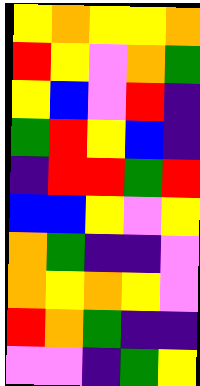[["yellow", "orange", "yellow", "yellow", "orange"], ["red", "yellow", "violet", "orange", "green"], ["yellow", "blue", "violet", "red", "indigo"], ["green", "red", "yellow", "blue", "indigo"], ["indigo", "red", "red", "green", "red"], ["blue", "blue", "yellow", "violet", "yellow"], ["orange", "green", "indigo", "indigo", "violet"], ["orange", "yellow", "orange", "yellow", "violet"], ["red", "orange", "green", "indigo", "indigo"], ["violet", "violet", "indigo", "green", "yellow"]]